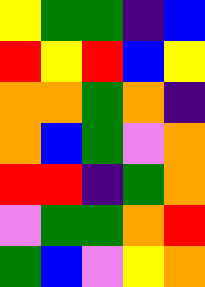[["yellow", "green", "green", "indigo", "blue"], ["red", "yellow", "red", "blue", "yellow"], ["orange", "orange", "green", "orange", "indigo"], ["orange", "blue", "green", "violet", "orange"], ["red", "red", "indigo", "green", "orange"], ["violet", "green", "green", "orange", "red"], ["green", "blue", "violet", "yellow", "orange"]]